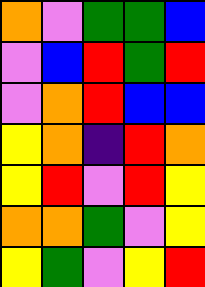[["orange", "violet", "green", "green", "blue"], ["violet", "blue", "red", "green", "red"], ["violet", "orange", "red", "blue", "blue"], ["yellow", "orange", "indigo", "red", "orange"], ["yellow", "red", "violet", "red", "yellow"], ["orange", "orange", "green", "violet", "yellow"], ["yellow", "green", "violet", "yellow", "red"]]